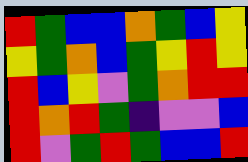[["red", "green", "blue", "blue", "orange", "green", "blue", "yellow"], ["yellow", "green", "orange", "blue", "green", "yellow", "red", "yellow"], ["red", "blue", "yellow", "violet", "green", "orange", "red", "red"], ["red", "orange", "red", "green", "indigo", "violet", "violet", "blue"], ["red", "violet", "green", "red", "green", "blue", "blue", "red"]]